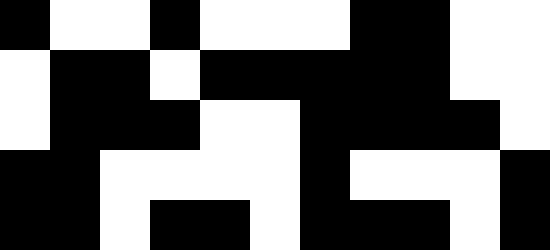[["black", "white", "white", "black", "white", "white", "white", "black", "black", "white", "white"], ["white", "black", "black", "white", "black", "black", "black", "black", "black", "white", "white"], ["white", "black", "black", "black", "white", "white", "black", "black", "black", "black", "white"], ["black", "black", "white", "white", "white", "white", "black", "white", "white", "white", "black"], ["black", "black", "white", "black", "black", "white", "black", "black", "black", "white", "black"]]